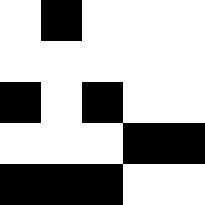[["white", "black", "white", "white", "white"], ["white", "white", "white", "white", "white"], ["black", "white", "black", "white", "white"], ["white", "white", "white", "black", "black"], ["black", "black", "black", "white", "white"]]